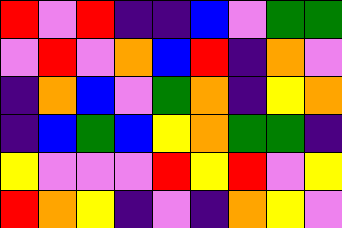[["red", "violet", "red", "indigo", "indigo", "blue", "violet", "green", "green"], ["violet", "red", "violet", "orange", "blue", "red", "indigo", "orange", "violet"], ["indigo", "orange", "blue", "violet", "green", "orange", "indigo", "yellow", "orange"], ["indigo", "blue", "green", "blue", "yellow", "orange", "green", "green", "indigo"], ["yellow", "violet", "violet", "violet", "red", "yellow", "red", "violet", "yellow"], ["red", "orange", "yellow", "indigo", "violet", "indigo", "orange", "yellow", "violet"]]